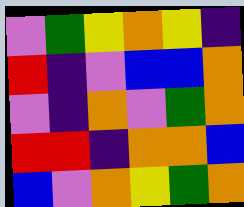[["violet", "green", "yellow", "orange", "yellow", "indigo"], ["red", "indigo", "violet", "blue", "blue", "orange"], ["violet", "indigo", "orange", "violet", "green", "orange"], ["red", "red", "indigo", "orange", "orange", "blue"], ["blue", "violet", "orange", "yellow", "green", "orange"]]